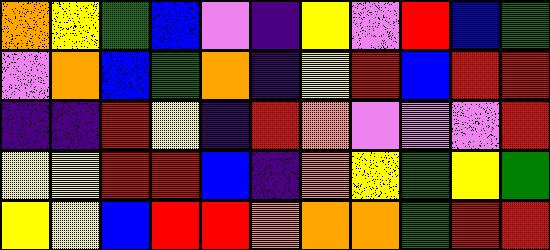[["orange", "yellow", "green", "blue", "violet", "indigo", "yellow", "violet", "red", "blue", "green"], ["violet", "orange", "blue", "green", "orange", "indigo", "yellow", "red", "blue", "red", "red"], ["indigo", "indigo", "red", "yellow", "indigo", "red", "orange", "violet", "violet", "violet", "red"], ["yellow", "yellow", "red", "red", "blue", "indigo", "orange", "yellow", "green", "yellow", "green"], ["yellow", "yellow", "blue", "red", "red", "orange", "orange", "orange", "green", "red", "red"]]